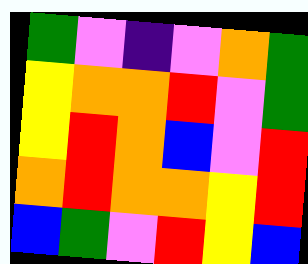[["green", "violet", "indigo", "violet", "orange", "green"], ["yellow", "orange", "orange", "red", "violet", "green"], ["yellow", "red", "orange", "blue", "violet", "red"], ["orange", "red", "orange", "orange", "yellow", "red"], ["blue", "green", "violet", "red", "yellow", "blue"]]